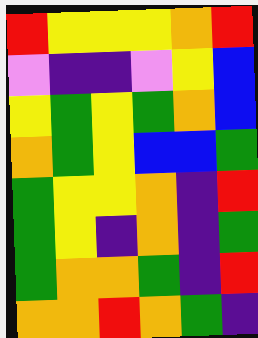[["red", "yellow", "yellow", "yellow", "orange", "red"], ["violet", "indigo", "indigo", "violet", "yellow", "blue"], ["yellow", "green", "yellow", "green", "orange", "blue"], ["orange", "green", "yellow", "blue", "blue", "green"], ["green", "yellow", "yellow", "orange", "indigo", "red"], ["green", "yellow", "indigo", "orange", "indigo", "green"], ["green", "orange", "orange", "green", "indigo", "red"], ["orange", "orange", "red", "orange", "green", "indigo"]]